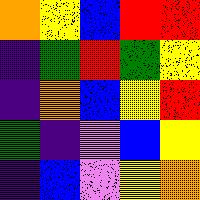[["orange", "yellow", "blue", "red", "red"], ["indigo", "green", "red", "green", "yellow"], ["indigo", "orange", "blue", "yellow", "red"], ["green", "indigo", "violet", "blue", "yellow"], ["indigo", "blue", "violet", "yellow", "orange"]]